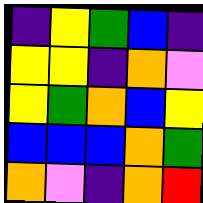[["indigo", "yellow", "green", "blue", "indigo"], ["yellow", "yellow", "indigo", "orange", "violet"], ["yellow", "green", "orange", "blue", "yellow"], ["blue", "blue", "blue", "orange", "green"], ["orange", "violet", "indigo", "orange", "red"]]